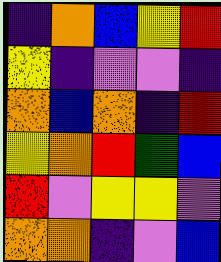[["indigo", "orange", "blue", "yellow", "red"], ["yellow", "indigo", "violet", "violet", "indigo"], ["orange", "blue", "orange", "indigo", "red"], ["yellow", "orange", "red", "green", "blue"], ["red", "violet", "yellow", "yellow", "violet"], ["orange", "orange", "indigo", "violet", "blue"]]